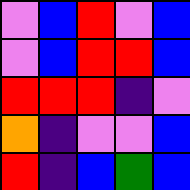[["violet", "blue", "red", "violet", "blue"], ["violet", "blue", "red", "red", "blue"], ["red", "red", "red", "indigo", "violet"], ["orange", "indigo", "violet", "violet", "blue"], ["red", "indigo", "blue", "green", "blue"]]